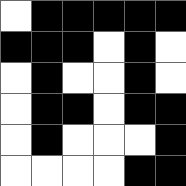[["white", "black", "black", "black", "black", "black"], ["black", "black", "black", "white", "black", "white"], ["white", "black", "white", "white", "black", "white"], ["white", "black", "black", "white", "black", "black"], ["white", "black", "white", "white", "white", "black"], ["white", "white", "white", "white", "black", "black"]]